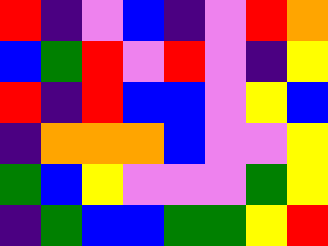[["red", "indigo", "violet", "blue", "indigo", "violet", "red", "orange"], ["blue", "green", "red", "violet", "red", "violet", "indigo", "yellow"], ["red", "indigo", "red", "blue", "blue", "violet", "yellow", "blue"], ["indigo", "orange", "orange", "orange", "blue", "violet", "violet", "yellow"], ["green", "blue", "yellow", "violet", "violet", "violet", "green", "yellow"], ["indigo", "green", "blue", "blue", "green", "green", "yellow", "red"]]